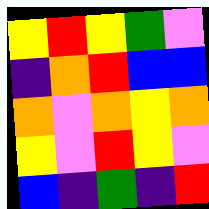[["yellow", "red", "yellow", "green", "violet"], ["indigo", "orange", "red", "blue", "blue"], ["orange", "violet", "orange", "yellow", "orange"], ["yellow", "violet", "red", "yellow", "violet"], ["blue", "indigo", "green", "indigo", "red"]]